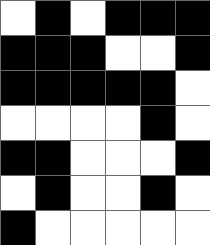[["white", "black", "white", "black", "black", "black"], ["black", "black", "black", "white", "white", "black"], ["black", "black", "black", "black", "black", "white"], ["white", "white", "white", "white", "black", "white"], ["black", "black", "white", "white", "white", "black"], ["white", "black", "white", "white", "black", "white"], ["black", "white", "white", "white", "white", "white"]]